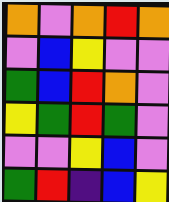[["orange", "violet", "orange", "red", "orange"], ["violet", "blue", "yellow", "violet", "violet"], ["green", "blue", "red", "orange", "violet"], ["yellow", "green", "red", "green", "violet"], ["violet", "violet", "yellow", "blue", "violet"], ["green", "red", "indigo", "blue", "yellow"]]